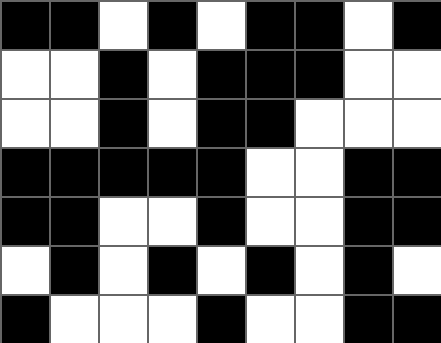[["black", "black", "white", "black", "white", "black", "black", "white", "black"], ["white", "white", "black", "white", "black", "black", "black", "white", "white"], ["white", "white", "black", "white", "black", "black", "white", "white", "white"], ["black", "black", "black", "black", "black", "white", "white", "black", "black"], ["black", "black", "white", "white", "black", "white", "white", "black", "black"], ["white", "black", "white", "black", "white", "black", "white", "black", "white"], ["black", "white", "white", "white", "black", "white", "white", "black", "black"]]